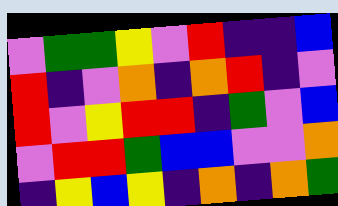[["violet", "green", "green", "yellow", "violet", "red", "indigo", "indigo", "blue"], ["red", "indigo", "violet", "orange", "indigo", "orange", "red", "indigo", "violet"], ["red", "violet", "yellow", "red", "red", "indigo", "green", "violet", "blue"], ["violet", "red", "red", "green", "blue", "blue", "violet", "violet", "orange"], ["indigo", "yellow", "blue", "yellow", "indigo", "orange", "indigo", "orange", "green"]]